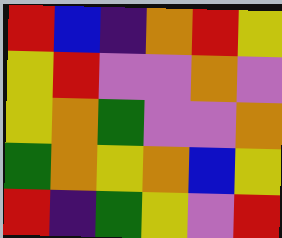[["red", "blue", "indigo", "orange", "red", "yellow"], ["yellow", "red", "violet", "violet", "orange", "violet"], ["yellow", "orange", "green", "violet", "violet", "orange"], ["green", "orange", "yellow", "orange", "blue", "yellow"], ["red", "indigo", "green", "yellow", "violet", "red"]]